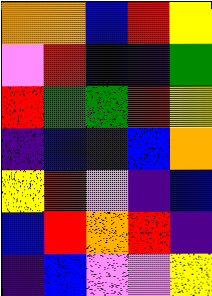[["orange", "orange", "blue", "red", "yellow"], ["violet", "red", "blue", "indigo", "green"], ["red", "green", "green", "red", "yellow"], ["indigo", "blue", "indigo", "blue", "orange"], ["yellow", "red", "violet", "indigo", "blue"], ["blue", "red", "orange", "red", "indigo"], ["indigo", "blue", "violet", "violet", "yellow"]]